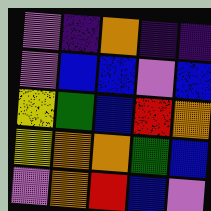[["violet", "indigo", "orange", "indigo", "indigo"], ["violet", "blue", "blue", "violet", "blue"], ["yellow", "green", "blue", "red", "orange"], ["yellow", "orange", "orange", "green", "blue"], ["violet", "orange", "red", "blue", "violet"]]